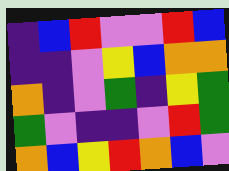[["indigo", "blue", "red", "violet", "violet", "red", "blue"], ["indigo", "indigo", "violet", "yellow", "blue", "orange", "orange"], ["orange", "indigo", "violet", "green", "indigo", "yellow", "green"], ["green", "violet", "indigo", "indigo", "violet", "red", "green"], ["orange", "blue", "yellow", "red", "orange", "blue", "violet"]]